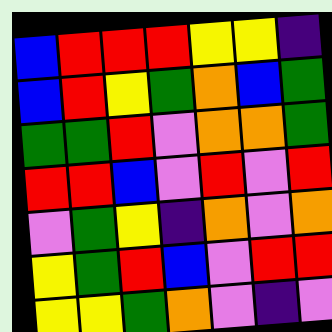[["blue", "red", "red", "red", "yellow", "yellow", "indigo"], ["blue", "red", "yellow", "green", "orange", "blue", "green"], ["green", "green", "red", "violet", "orange", "orange", "green"], ["red", "red", "blue", "violet", "red", "violet", "red"], ["violet", "green", "yellow", "indigo", "orange", "violet", "orange"], ["yellow", "green", "red", "blue", "violet", "red", "red"], ["yellow", "yellow", "green", "orange", "violet", "indigo", "violet"]]